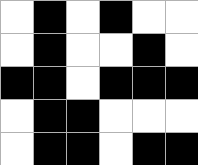[["white", "black", "white", "black", "white", "white"], ["white", "black", "white", "white", "black", "white"], ["black", "black", "white", "black", "black", "black"], ["white", "black", "black", "white", "white", "white"], ["white", "black", "black", "white", "black", "black"]]